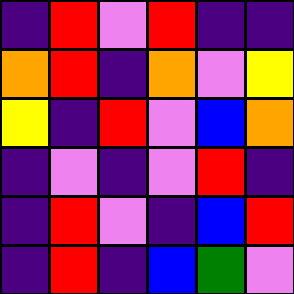[["indigo", "red", "violet", "red", "indigo", "indigo"], ["orange", "red", "indigo", "orange", "violet", "yellow"], ["yellow", "indigo", "red", "violet", "blue", "orange"], ["indigo", "violet", "indigo", "violet", "red", "indigo"], ["indigo", "red", "violet", "indigo", "blue", "red"], ["indigo", "red", "indigo", "blue", "green", "violet"]]